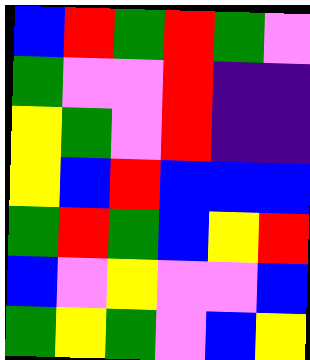[["blue", "red", "green", "red", "green", "violet"], ["green", "violet", "violet", "red", "indigo", "indigo"], ["yellow", "green", "violet", "red", "indigo", "indigo"], ["yellow", "blue", "red", "blue", "blue", "blue"], ["green", "red", "green", "blue", "yellow", "red"], ["blue", "violet", "yellow", "violet", "violet", "blue"], ["green", "yellow", "green", "violet", "blue", "yellow"]]